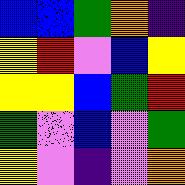[["blue", "blue", "green", "orange", "indigo"], ["yellow", "red", "violet", "blue", "yellow"], ["yellow", "yellow", "blue", "green", "red"], ["green", "violet", "blue", "violet", "green"], ["yellow", "violet", "indigo", "violet", "orange"]]